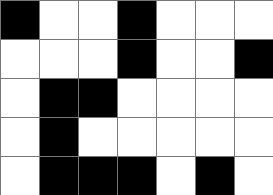[["black", "white", "white", "black", "white", "white", "white"], ["white", "white", "white", "black", "white", "white", "black"], ["white", "black", "black", "white", "white", "white", "white"], ["white", "black", "white", "white", "white", "white", "white"], ["white", "black", "black", "black", "white", "black", "white"]]